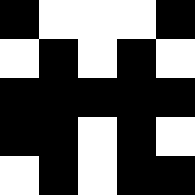[["black", "white", "white", "white", "black"], ["white", "black", "white", "black", "white"], ["black", "black", "black", "black", "black"], ["black", "black", "white", "black", "white"], ["white", "black", "white", "black", "black"]]